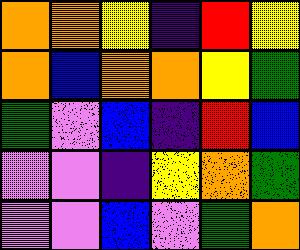[["orange", "orange", "yellow", "indigo", "red", "yellow"], ["orange", "blue", "orange", "orange", "yellow", "green"], ["green", "violet", "blue", "indigo", "red", "blue"], ["violet", "violet", "indigo", "yellow", "orange", "green"], ["violet", "violet", "blue", "violet", "green", "orange"]]